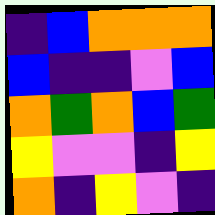[["indigo", "blue", "orange", "orange", "orange"], ["blue", "indigo", "indigo", "violet", "blue"], ["orange", "green", "orange", "blue", "green"], ["yellow", "violet", "violet", "indigo", "yellow"], ["orange", "indigo", "yellow", "violet", "indigo"]]